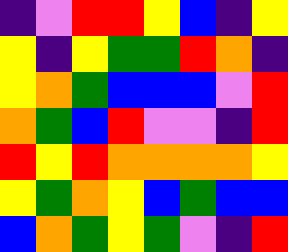[["indigo", "violet", "red", "red", "yellow", "blue", "indigo", "yellow"], ["yellow", "indigo", "yellow", "green", "green", "red", "orange", "indigo"], ["yellow", "orange", "green", "blue", "blue", "blue", "violet", "red"], ["orange", "green", "blue", "red", "violet", "violet", "indigo", "red"], ["red", "yellow", "red", "orange", "orange", "orange", "orange", "yellow"], ["yellow", "green", "orange", "yellow", "blue", "green", "blue", "blue"], ["blue", "orange", "green", "yellow", "green", "violet", "indigo", "red"]]